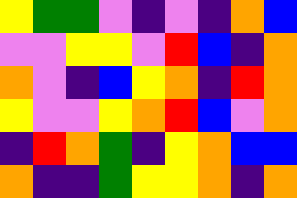[["yellow", "green", "green", "violet", "indigo", "violet", "indigo", "orange", "blue"], ["violet", "violet", "yellow", "yellow", "violet", "red", "blue", "indigo", "orange"], ["orange", "violet", "indigo", "blue", "yellow", "orange", "indigo", "red", "orange"], ["yellow", "violet", "violet", "yellow", "orange", "red", "blue", "violet", "orange"], ["indigo", "red", "orange", "green", "indigo", "yellow", "orange", "blue", "blue"], ["orange", "indigo", "indigo", "green", "yellow", "yellow", "orange", "indigo", "orange"]]